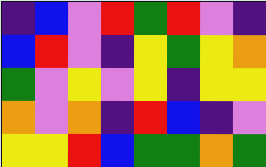[["indigo", "blue", "violet", "red", "green", "red", "violet", "indigo"], ["blue", "red", "violet", "indigo", "yellow", "green", "yellow", "orange"], ["green", "violet", "yellow", "violet", "yellow", "indigo", "yellow", "yellow"], ["orange", "violet", "orange", "indigo", "red", "blue", "indigo", "violet"], ["yellow", "yellow", "red", "blue", "green", "green", "orange", "green"]]